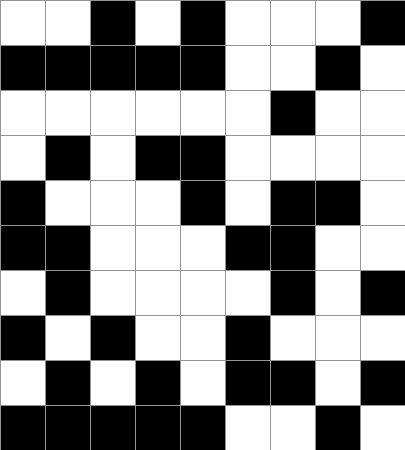[["white", "white", "black", "white", "black", "white", "white", "white", "black"], ["black", "black", "black", "black", "black", "white", "white", "black", "white"], ["white", "white", "white", "white", "white", "white", "black", "white", "white"], ["white", "black", "white", "black", "black", "white", "white", "white", "white"], ["black", "white", "white", "white", "black", "white", "black", "black", "white"], ["black", "black", "white", "white", "white", "black", "black", "white", "white"], ["white", "black", "white", "white", "white", "white", "black", "white", "black"], ["black", "white", "black", "white", "white", "black", "white", "white", "white"], ["white", "black", "white", "black", "white", "black", "black", "white", "black"], ["black", "black", "black", "black", "black", "white", "white", "black", "white"]]